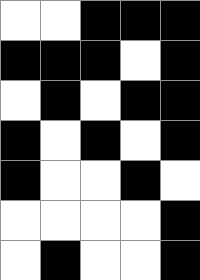[["white", "white", "black", "black", "black"], ["black", "black", "black", "white", "black"], ["white", "black", "white", "black", "black"], ["black", "white", "black", "white", "black"], ["black", "white", "white", "black", "white"], ["white", "white", "white", "white", "black"], ["white", "black", "white", "white", "black"]]